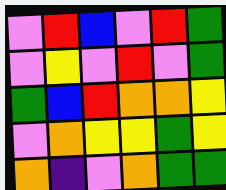[["violet", "red", "blue", "violet", "red", "green"], ["violet", "yellow", "violet", "red", "violet", "green"], ["green", "blue", "red", "orange", "orange", "yellow"], ["violet", "orange", "yellow", "yellow", "green", "yellow"], ["orange", "indigo", "violet", "orange", "green", "green"]]